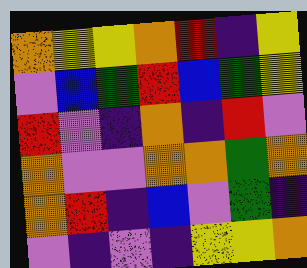[["orange", "yellow", "yellow", "orange", "red", "indigo", "yellow"], ["violet", "blue", "green", "red", "blue", "green", "yellow"], ["red", "violet", "indigo", "orange", "indigo", "red", "violet"], ["orange", "violet", "violet", "orange", "orange", "green", "orange"], ["orange", "red", "indigo", "blue", "violet", "green", "indigo"], ["violet", "indigo", "violet", "indigo", "yellow", "yellow", "orange"]]